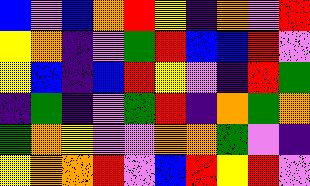[["blue", "violet", "blue", "orange", "red", "yellow", "indigo", "orange", "violet", "red"], ["yellow", "orange", "indigo", "violet", "green", "red", "blue", "blue", "red", "violet"], ["yellow", "blue", "indigo", "blue", "red", "yellow", "violet", "indigo", "red", "green"], ["indigo", "green", "indigo", "violet", "green", "red", "indigo", "orange", "green", "orange"], ["green", "orange", "yellow", "violet", "violet", "orange", "orange", "green", "violet", "indigo"], ["yellow", "orange", "orange", "red", "violet", "blue", "red", "yellow", "red", "violet"]]